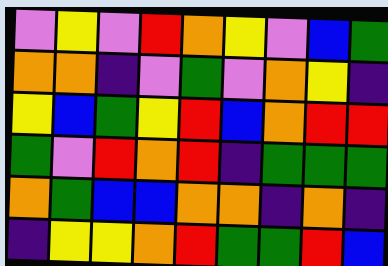[["violet", "yellow", "violet", "red", "orange", "yellow", "violet", "blue", "green"], ["orange", "orange", "indigo", "violet", "green", "violet", "orange", "yellow", "indigo"], ["yellow", "blue", "green", "yellow", "red", "blue", "orange", "red", "red"], ["green", "violet", "red", "orange", "red", "indigo", "green", "green", "green"], ["orange", "green", "blue", "blue", "orange", "orange", "indigo", "orange", "indigo"], ["indigo", "yellow", "yellow", "orange", "red", "green", "green", "red", "blue"]]